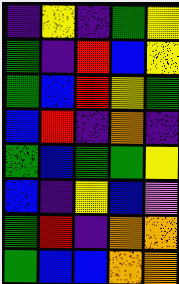[["indigo", "yellow", "indigo", "green", "yellow"], ["green", "indigo", "red", "blue", "yellow"], ["green", "blue", "red", "yellow", "green"], ["blue", "red", "indigo", "orange", "indigo"], ["green", "blue", "green", "green", "yellow"], ["blue", "indigo", "yellow", "blue", "violet"], ["green", "red", "indigo", "orange", "orange"], ["green", "blue", "blue", "orange", "orange"]]